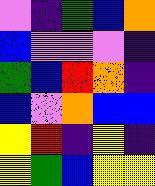[["violet", "indigo", "green", "blue", "orange"], ["blue", "violet", "violet", "violet", "indigo"], ["green", "blue", "red", "orange", "indigo"], ["blue", "violet", "orange", "blue", "blue"], ["yellow", "red", "indigo", "yellow", "indigo"], ["yellow", "green", "blue", "yellow", "yellow"]]